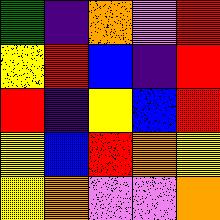[["green", "indigo", "orange", "violet", "red"], ["yellow", "red", "blue", "indigo", "red"], ["red", "indigo", "yellow", "blue", "red"], ["yellow", "blue", "red", "orange", "yellow"], ["yellow", "orange", "violet", "violet", "orange"]]